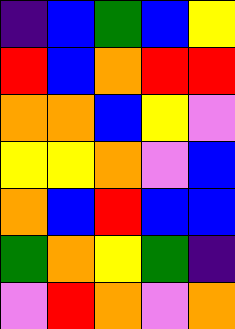[["indigo", "blue", "green", "blue", "yellow"], ["red", "blue", "orange", "red", "red"], ["orange", "orange", "blue", "yellow", "violet"], ["yellow", "yellow", "orange", "violet", "blue"], ["orange", "blue", "red", "blue", "blue"], ["green", "orange", "yellow", "green", "indigo"], ["violet", "red", "orange", "violet", "orange"]]